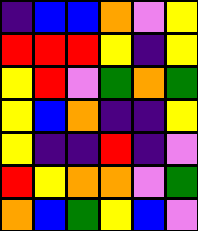[["indigo", "blue", "blue", "orange", "violet", "yellow"], ["red", "red", "red", "yellow", "indigo", "yellow"], ["yellow", "red", "violet", "green", "orange", "green"], ["yellow", "blue", "orange", "indigo", "indigo", "yellow"], ["yellow", "indigo", "indigo", "red", "indigo", "violet"], ["red", "yellow", "orange", "orange", "violet", "green"], ["orange", "blue", "green", "yellow", "blue", "violet"]]